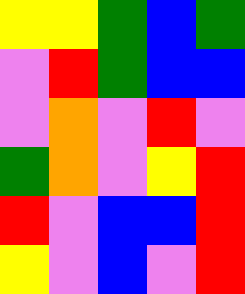[["yellow", "yellow", "green", "blue", "green"], ["violet", "red", "green", "blue", "blue"], ["violet", "orange", "violet", "red", "violet"], ["green", "orange", "violet", "yellow", "red"], ["red", "violet", "blue", "blue", "red"], ["yellow", "violet", "blue", "violet", "red"]]